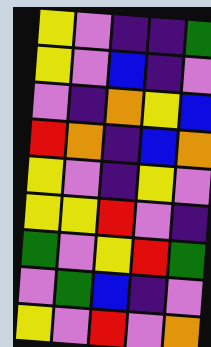[["yellow", "violet", "indigo", "indigo", "green"], ["yellow", "violet", "blue", "indigo", "violet"], ["violet", "indigo", "orange", "yellow", "blue"], ["red", "orange", "indigo", "blue", "orange"], ["yellow", "violet", "indigo", "yellow", "violet"], ["yellow", "yellow", "red", "violet", "indigo"], ["green", "violet", "yellow", "red", "green"], ["violet", "green", "blue", "indigo", "violet"], ["yellow", "violet", "red", "violet", "orange"]]